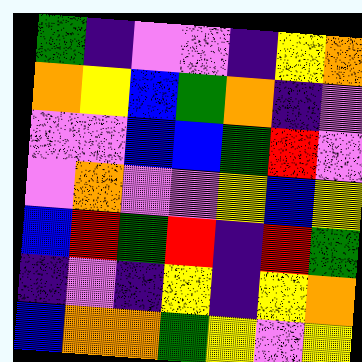[["green", "indigo", "violet", "violet", "indigo", "yellow", "orange"], ["orange", "yellow", "blue", "green", "orange", "indigo", "violet"], ["violet", "violet", "blue", "blue", "green", "red", "violet"], ["violet", "orange", "violet", "violet", "yellow", "blue", "yellow"], ["blue", "red", "green", "red", "indigo", "red", "green"], ["indigo", "violet", "indigo", "yellow", "indigo", "yellow", "orange"], ["blue", "orange", "orange", "green", "yellow", "violet", "yellow"]]